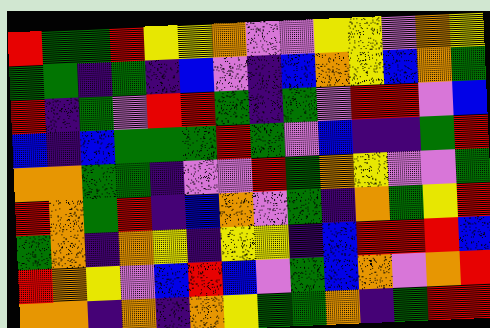[["red", "green", "green", "red", "yellow", "yellow", "orange", "violet", "violet", "yellow", "yellow", "violet", "orange", "yellow"], ["green", "green", "indigo", "green", "indigo", "blue", "violet", "indigo", "blue", "orange", "yellow", "blue", "orange", "green"], ["red", "indigo", "green", "violet", "red", "red", "green", "indigo", "green", "violet", "red", "red", "violet", "blue"], ["blue", "indigo", "blue", "green", "green", "green", "red", "green", "violet", "blue", "indigo", "indigo", "green", "red"], ["orange", "orange", "green", "green", "indigo", "violet", "violet", "red", "green", "orange", "yellow", "violet", "violet", "green"], ["red", "orange", "green", "red", "indigo", "blue", "orange", "violet", "green", "indigo", "orange", "green", "yellow", "red"], ["green", "orange", "indigo", "orange", "yellow", "indigo", "yellow", "yellow", "indigo", "blue", "red", "red", "red", "blue"], ["red", "orange", "yellow", "violet", "blue", "red", "blue", "violet", "green", "blue", "orange", "violet", "orange", "red"], ["orange", "orange", "indigo", "orange", "indigo", "orange", "yellow", "green", "green", "orange", "indigo", "green", "red", "red"]]